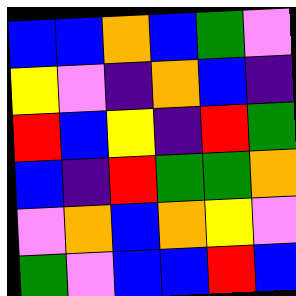[["blue", "blue", "orange", "blue", "green", "violet"], ["yellow", "violet", "indigo", "orange", "blue", "indigo"], ["red", "blue", "yellow", "indigo", "red", "green"], ["blue", "indigo", "red", "green", "green", "orange"], ["violet", "orange", "blue", "orange", "yellow", "violet"], ["green", "violet", "blue", "blue", "red", "blue"]]